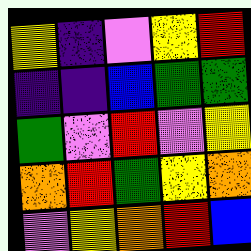[["yellow", "indigo", "violet", "yellow", "red"], ["indigo", "indigo", "blue", "green", "green"], ["green", "violet", "red", "violet", "yellow"], ["orange", "red", "green", "yellow", "orange"], ["violet", "yellow", "orange", "red", "blue"]]